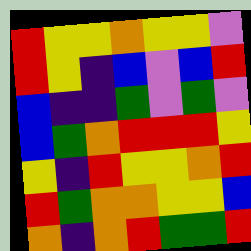[["red", "yellow", "yellow", "orange", "yellow", "yellow", "violet"], ["red", "yellow", "indigo", "blue", "violet", "blue", "red"], ["blue", "indigo", "indigo", "green", "violet", "green", "violet"], ["blue", "green", "orange", "red", "red", "red", "yellow"], ["yellow", "indigo", "red", "yellow", "yellow", "orange", "red"], ["red", "green", "orange", "orange", "yellow", "yellow", "blue"], ["orange", "indigo", "orange", "red", "green", "green", "red"]]